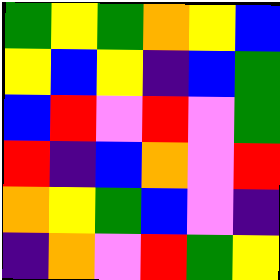[["green", "yellow", "green", "orange", "yellow", "blue"], ["yellow", "blue", "yellow", "indigo", "blue", "green"], ["blue", "red", "violet", "red", "violet", "green"], ["red", "indigo", "blue", "orange", "violet", "red"], ["orange", "yellow", "green", "blue", "violet", "indigo"], ["indigo", "orange", "violet", "red", "green", "yellow"]]